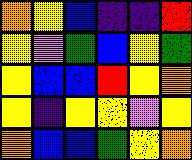[["orange", "yellow", "blue", "indigo", "indigo", "red"], ["yellow", "violet", "green", "blue", "yellow", "green"], ["yellow", "blue", "blue", "red", "yellow", "orange"], ["yellow", "indigo", "yellow", "yellow", "violet", "yellow"], ["orange", "blue", "blue", "green", "yellow", "orange"]]